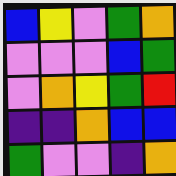[["blue", "yellow", "violet", "green", "orange"], ["violet", "violet", "violet", "blue", "green"], ["violet", "orange", "yellow", "green", "red"], ["indigo", "indigo", "orange", "blue", "blue"], ["green", "violet", "violet", "indigo", "orange"]]